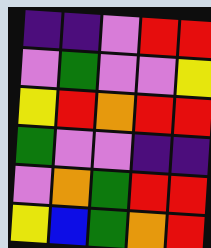[["indigo", "indigo", "violet", "red", "red"], ["violet", "green", "violet", "violet", "yellow"], ["yellow", "red", "orange", "red", "red"], ["green", "violet", "violet", "indigo", "indigo"], ["violet", "orange", "green", "red", "red"], ["yellow", "blue", "green", "orange", "red"]]